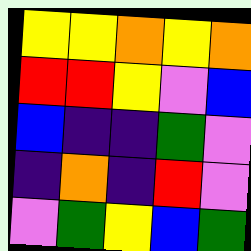[["yellow", "yellow", "orange", "yellow", "orange"], ["red", "red", "yellow", "violet", "blue"], ["blue", "indigo", "indigo", "green", "violet"], ["indigo", "orange", "indigo", "red", "violet"], ["violet", "green", "yellow", "blue", "green"]]